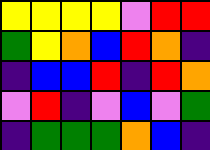[["yellow", "yellow", "yellow", "yellow", "violet", "red", "red"], ["green", "yellow", "orange", "blue", "red", "orange", "indigo"], ["indigo", "blue", "blue", "red", "indigo", "red", "orange"], ["violet", "red", "indigo", "violet", "blue", "violet", "green"], ["indigo", "green", "green", "green", "orange", "blue", "indigo"]]